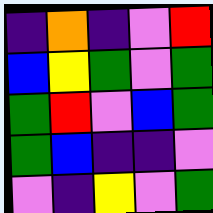[["indigo", "orange", "indigo", "violet", "red"], ["blue", "yellow", "green", "violet", "green"], ["green", "red", "violet", "blue", "green"], ["green", "blue", "indigo", "indigo", "violet"], ["violet", "indigo", "yellow", "violet", "green"]]